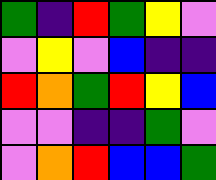[["green", "indigo", "red", "green", "yellow", "violet"], ["violet", "yellow", "violet", "blue", "indigo", "indigo"], ["red", "orange", "green", "red", "yellow", "blue"], ["violet", "violet", "indigo", "indigo", "green", "violet"], ["violet", "orange", "red", "blue", "blue", "green"]]